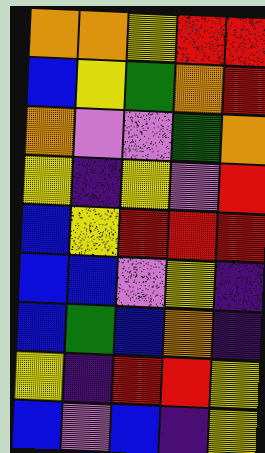[["orange", "orange", "yellow", "red", "red"], ["blue", "yellow", "green", "orange", "red"], ["orange", "violet", "violet", "green", "orange"], ["yellow", "indigo", "yellow", "violet", "red"], ["blue", "yellow", "red", "red", "red"], ["blue", "blue", "violet", "yellow", "indigo"], ["blue", "green", "blue", "orange", "indigo"], ["yellow", "indigo", "red", "red", "yellow"], ["blue", "violet", "blue", "indigo", "yellow"]]